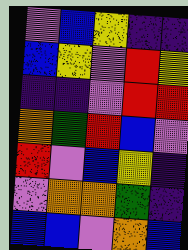[["violet", "blue", "yellow", "indigo", "indigo"], ["blue", "yellow", "violet", "red", "yellow"], ["indigo", "indigo", "violet", "red", "red"], ["orange", "green", "red", "blue", "violet"], ["red", "violet", "blue", "yellow", "indigo"], ["violet", "orange", "orange", "green", "indigo"], ["blue", "blue", "violet", "orange", "blue"]]